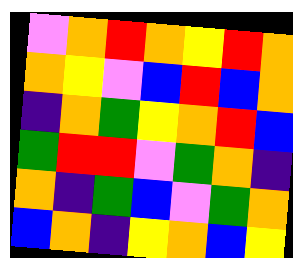[["violet", "orange", "red", "orange", "yellow", "red", "orange"], ["orange", "yellow", "violet", "blue", "red", "blue", "orange"], ["indigo", "orange", "green", "yellow", "orange", "red", "blue"], ["green", "red", "red", "violet", "green", "orange", "indigo"], ["orange", "indigo", "green", "blue", "violet", "green", "orange"], ["blue", "orange", "indigo", "yellow", "orange", "blue", "yellow"]]